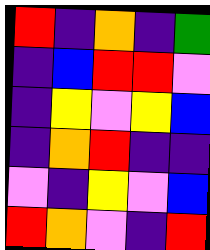[["red", "indigo", "orange", "indigo", "green"], ["indigo", "blue", "red", "red", "violet"], ["indigo", "yellow", "violet", "yellow", "blue"], ["indigo", "orange", "red", "indigo", "indigo"], ["violet", "indigo", "yellow", "violet", "blue"], ["red", "orange", "violet", "indigo", "red"]]